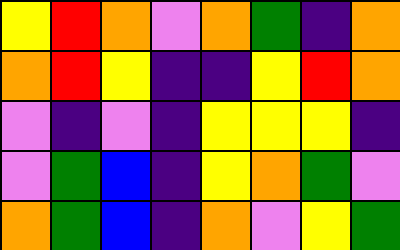[["yellow", "red", "orange", "violet", "orange", "green", "indigo", "orange"], ["orange", "red", "yellow", "indigo", "indigo", "yellow", "red", "orange"], ["violet", "indigo", "violet", "indigo", "yellow", "yellow", "yellow", "indigo"], ["violet", "green", "blue", "indigo", "yellow", "orange", "green", "violet"], ["orange", "green", "blue", "indigo", "orange", "violet", "yellow", "green"]]